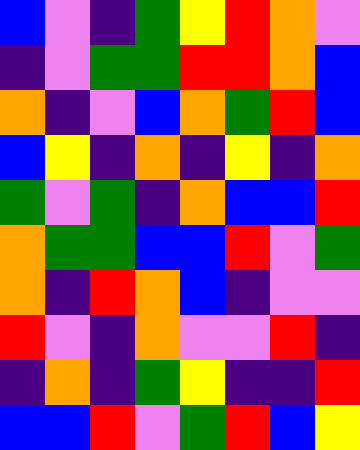[["blue", "violet", "indigo", "green", "yellow", "red", "orange", "violet"], ["indigo", "violet", "green", "green", "red", "red", "orange", "blue"], ["orange", "indigo", "violet", "blue", "orange", "green", "red", "blue"], ["blue", "yellow", "indigo", "orange", "indigo", "yellow", "indigo", "orange"], ["green", "violet", "green", "indigo", "orange", "blue", "blue", "red"], ["orange", "green", "green", "blue", "blue", "red", "violet", "green"], ["orange", "indigo", "red", "orange", "blue", "indigo", "violet", "violet"], ["red", "violet", "indigo", "orange", "violet", "violet", "red", "indigo"], ["indigo", "orange", "indigo", "green", "yellow", "indigo", "indigo", "red"], ["blue", "blue", "red", "violet", "green", "red", "blue", "yellow"]]